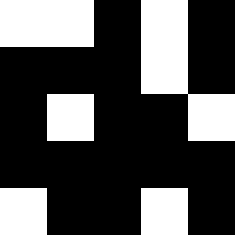[["white", "white", "black", "white", "black"], ["black", "black", "black", "white", "black"], ["black", "white", "black", "black", "white"], ["black", "black", "black", "black", "black"], ["white", "black", "black", "white", "black"]]